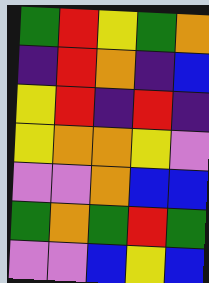[["green", "red", "yellow", "green", "orange"], ["indigo", "red", "orange", "indigo", "blue"], ["yellow", "red", "indigo", "red", "indigo"], ["yellow", "orange", "orange", "yellow", "violet"], ["violet", "violet", "orange", "blue", "blue"], ["green", "orange", "green", "red", "green"], ["violet", "violet", "blue", "yellow", "blue"]]